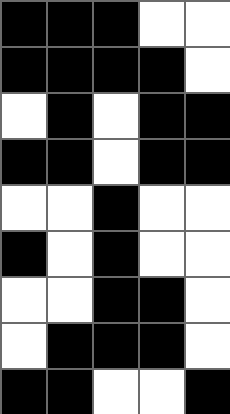[["black", "black", "black", "white", "white"], ["black", "black", "black", "black", "white"], ["white", "black", "white", "black", "black"], ["black", "black", "white", "black", "black"], ["white", "white", "black", "white", "white"], ["black", "white", "black", "white", "white"], ["white", "white", "black", "black", "white"], ["white", "black", "black", "black", "white"], ["black", "black", "white", "white", "black"]]